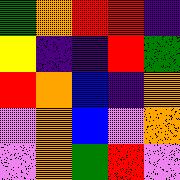[["green", "orange", "red", "red", "indigo"], ["yellow", "indigo", "indigo", "red", "green"], ["red", "orange", "blue", "indigo", "orange"], ["violet", "orange", "blue", "violet", "orange"], ["violet", "orange", "green", "red", "violet"]]